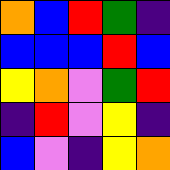[["orange", "blue", "red", "green", "indigo"], ["blue", "blue", "blue", "red", "blue"], ["yellow", "orange", "violet", "green", "red"], ["indigo", "red", "violet", "yellow", "indigo"], ["blue", "violet", "indigo", "yellow", "orange"]]